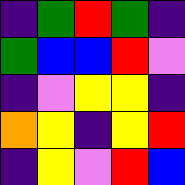[["indigo", "green", "red", "green", "indigo"], ["green", "blue", "blue", "red", "violet"], ["indigo", "violet", "yellow", "yellow", "indigo"], ["orange", "yellow", "indigo", "yellow", "red"], ["indigo", "yellow", "violet", "red", "blue"]]